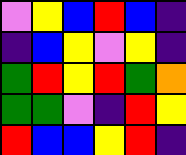[["violet", "yellow", "blue", "red", "blue", "indigo"], ["indigo", "blue", "yellow", "violet", "yellow", "indigo"], ["green", "red", "yellow", "red", "green", "orange"], ["green", "green", "violet", "indigo", "red", "yellow"], ["red", "blue", "blue", "yellow", "red", "indigo"]]